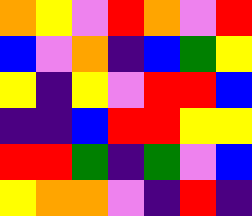[["orange", "yellow", "violet", "red", "orange", "violet", "red"], ["blue", "violet", "orange", "indigo", "blue", "green", "yellow"], ["yellow", "indigo", "yellow", "violet", "red", "red", "blue"], ["indigo", "indigo", "blue", "red", "red", "yellow", "yellow"], ["red", "red", "green", "indigo", "green", "violet", "blue"], ["yellow", "orange", "orange", "violet", "indigo", "red", "indigo"]]